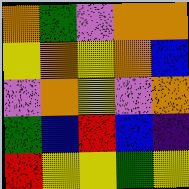[["orange", "green", "violet", "orange", "orange"], ["yellow", "orange", "yellow", "orange", "blue"], ["violet", "orange", "yellow", "violet", "orange"], ["green", "blue", "red", "blue", "indigo"], ["red", "yellow", "yellow", "green", "yellow"]]